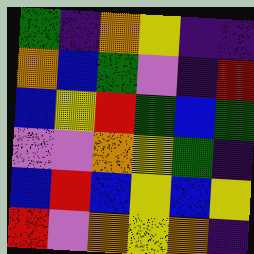[["green", "indigo", "orange", "yellow", "indigo", "indigo"], ["orange", "blue", "green", "violet", "indigo", "red"], ["blue", "yellow", "red", "green", "blue", "green"], ["violet", "violet", "orange", "yellow", "green", "indigo"], ["blue", "red", "blue", "yellow", "blue", "yellow"], ["red", "violet", "orange", "yellow", "orange", "indigo"]]